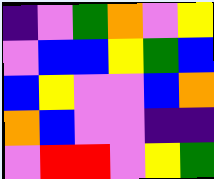[["indigo", "violet", "green", "orange", "violet", "yellow"], ["violet", "blue", "blue", "yellow", "green", "blue"], ["blue", "yellow", "violet", "violet", "blue", "orange"], ["orange", "blue", "violet", "violet", "indigo", "indigo"], ["violet", "red", "red", "violet", "yellow", "green"]]